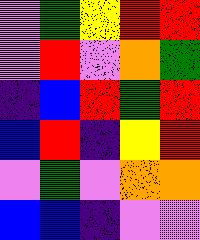[["violet", "green", "yellow", "red", "red"], ["violet", "red", "violet", "orange", "green"], ["indigo", "blue", "red", "green", "red"], ["blue", "red", "indigo", "yellow", "red"], ["violet", "green", "violet", "orange", "orange"], ["blue", "blue", "indigo", "violet", "violet"]]